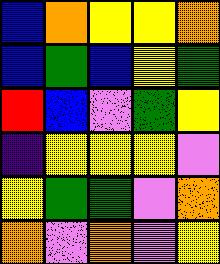[["blue", "orange", "yellow", "yellow", "orange"], ["blue", "green", "blue", "yellow", "green"], ["red", "blue", "violet", "green", "yellow"], ["indigo", "yellow", "yellow", "yellow", "violet"], ["yellow", "green", "green", "violet", "orange"], ["orange", "violet", "orange", "violet", "yellow"]]